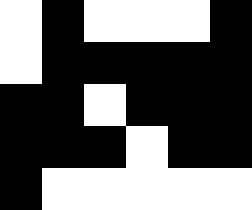[["white", "black", "white", "white", "white", "black"], ["white", "black", "black", "black", "black", "black"], ["black", "black", "white", "black", "black", "black"], ["black", "black", "black", "white", "black", "black"], ["black", "white", "white", "white", "white", "white"]]